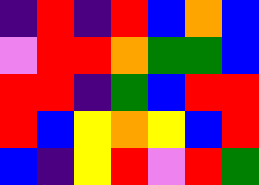[["indigo", "red", "indigo", "red", "blue", "orange", "blue"], ["violet", "red", "red", "orange", "green", "green", "blue"], ["red", "red", "indigo", "green", "blue", "red", "red"], ["red", "blue", "yellow", "orange", "yellow", "blue", "red"], ["blue", "indigo", "yellow", "red", "violet", "red", "green"]]